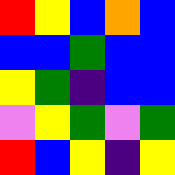[["red", "yellow", "blue", "orange", "blue"], ["blue", "blue", "green", "blue", "blue"], ["yellow", "green", "indigo", "blue", "blue"], ["violet", "yellow", "green", "violet", "green"], ["red", "blue", "yellow", "indigo", "yellow"]]